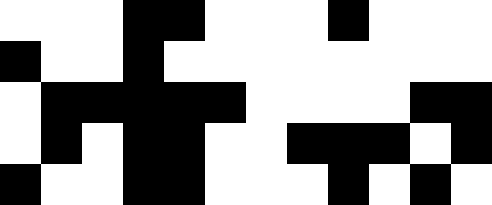[["white", "white", "white", "black", "black", "white", "white", "white", "black", "white", "white", "white"], ["black", "white", "white", "black", "white", "white", "white", "white", "white", "white", "white", "white"], ["white", "black", "black", "black", "black", "black", "white", "white", "white", "white", "black", "black"], ["white", "black", "white", "black", "black", "white", "white", "black", "black", "black", "white", "black"], ["black", "white", "white", "black", "black", "white", "white", "white", "black", "white", "black", "white"]]